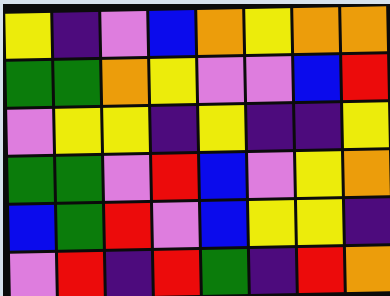[["yellow", "indigo", "violet", "blue", "orange", "yellow", "orange", "orange"], ["green", "green", "orange", "yellow", "violet", "violet", "blue", "red"], ["violet", "yellow", "yellow", "indigo", "yellow", "indigo", "indigo", "yellow"], ["green", "green", "violet", "red", "blue", "violet", "yellow", "orange"], ["blue", "green", "red", "violet", "blue", "yellow", "yellow", "indigo"], ["violet", "red", "indigo", "red", "green", "indigo", "red", "orange"]]